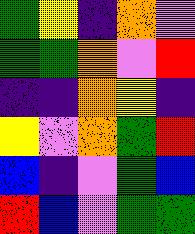[["green", "yellow", "indigo", "orange", "violet"], ["green", "green", "orange", "violet", "red"], ["indigo", "indigo", "orange", "yellow", "indigo"], ["yellow", "violet", "orange", "green", "red"], ["blue", "indigo", "violet", "green", "blue"], ["red", "blue", "violet", "green", "green"]]